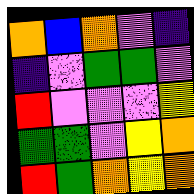[["orange", "blue", "orange", "violet", "indigo"], ["indigo", "violet", "green", "green", "violet"], ["red", "violet", "violet", "violet", "yellow"], ["green", "green", "violet", "yellow", "orange"], ["red", "green", "orange", "yellow", "orange"]]